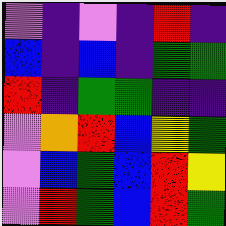[["violet", "indigo", "violet", "indigo", "red", "indigo"], ["blue", "indigo", "blue", "indigo", "green", "green"], ["red", "indigo", "green", "green", "indigo", "indigo"], ["violet", "orange", "red", "blue", "yellow", "green"], ["violet", "blue", "green", "blue", "red", "yellow"], ["violet", "red", "green", "blue", "red", "green"]]